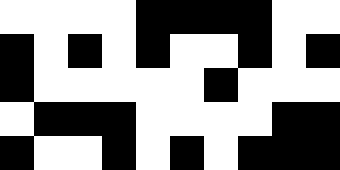[["white", "white", "white", "white", "black", "black", "black", "black", "white", "white"], ["black", "white", "black", "white", "black", "white", "white", "black", "white", "black"], ["black", "white", "white", "white", "white", "white", "black", "white", "white", "white"], ["white", "black", "black", "black", "white", "white", "white", "white", "black", "black"], ["black", "white", "white", "black", "white", "black", "white", "black", "black", "black"]]